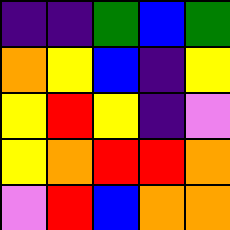[["indigo", "indigo", "green", "blue", "green"], ["orange", "yellow", "blue", "indigo", "yellow"], ["yellow", "red", "yellow", "indigo", "violet"], ["yellow", "orange", "red", "red", "orange"], ["violet", "red", "blue", "orange", "orange"]]